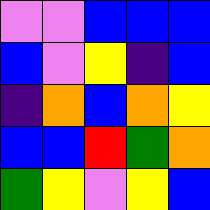[["violet", "violet", "blue", "blue", "blue"], ["blue", "violet", "yellow", "indigo", "blue"], ["indigo", "orange", "blue", "orange", "yellow"], ["blue", "blue", "red", "green", "orange"], ["green", "yellow", "violet", "yellow", "blue"]]